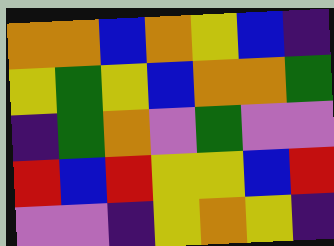[["orange", "orange", "blue", "orange", "yellow", "blue", "indigo"], ["yellow", "green", "yellow", "blue", "orange", "orange", "green"], ["indigo", "green", "orange", "violet", "green", "violet", "violet"], ["red", "blue", "red", "yellow", "yellow", "blue", "red"], ["violet", "violet", "indigo", "yellow", "orange", "yellow", "indigo"]]